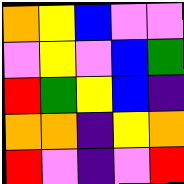[["orange", "yellow", "blue", "violet", "violet"], ["violet", "yellow", "violet", "blue", "green"], ["red", "green", "yellow", "blue", "indigo"], ["orange", "orange", "indigo", "yellow", "orange"], ["red", "violet", "indigo", "violet", "red"]]